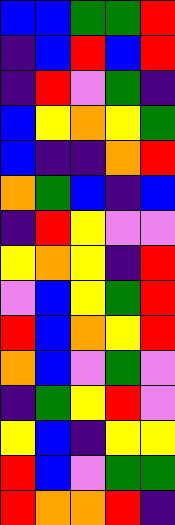[["blue", "blue", "green", "green", "red"], ["indigo", "blue", "red", "blue", "red"], ["indigo", "red", "violet", "green", "indigo"], ["blue", "yellow", "orange", "yellow", "green"], ["blue", "indigo", "indigo", "orange", "red"], ["orange", "green", "blue", "indigo", "blue"], ["indigo", "red", "yellow", "violet", "violet"], ["yellow", "orange", "yellow", "indigo", "red"], ["violet", "blue", "yellow", "green", "red"], ["red", "blue", "orange", "yellow", "red"], ["orange", "blue", "violet", "green", "violet"], ["indigo", "green", "yellow", "red", "violet"], ["yellow", "blue", "indigo", "yellow", "yellow"], ["red", "blue", "violet", "green", "green"], ["red", "orange", "orange", "red", "indigo"]]